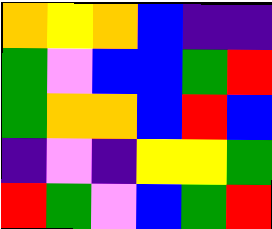[["orange", "yellow", "orange", "blue", "indigo", "indigo"], ["green", "violet", "blue", "blue", "green", "red"], ["green", "orange", "orange", "blue", "red", "blue"], ["indigo", "violet", "indigo", "yellow", "yellow", "green"], ["red", "green", "violet", "blue", "green", "red"]]